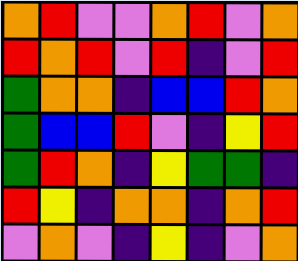[["orange", "red", "violet", "violet", "orange", "red", "violet", "orange"], ["red", "orange", "red", "violet", "red", "indigo", "violet", "red"], ["green", "orange", "orange", "indigo", "blue", "blue", "red", "orange"], ["green", "blue", "blue", "red", "violet", "indigo", "yellow", "red"], ["green", "red", "orange", "indigo", "yellow", "green", "green", "indigo"], ["red", "yellow", "indigo", "orange", "orange", "indigo", "orange", "red"], ["violet", "orange", "violet", "indigo", "yellow", "indigo", "violet", "orange"]]